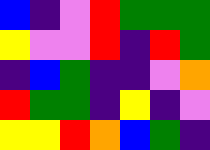[["blue", "indigo", "violet", "red", "green", "green", "green"], ["yellow", "violet", "violet", "red", "indigo", "red", "green"], ["indigo", "blue", "green", "indigo", "indigo", "violet", "orange"], ["red", "green", "green", "indigo", "yellow", "indigo", "violet"], ["yellow", "yellow", "red", "orange", "blue", "green", "indigo"]]